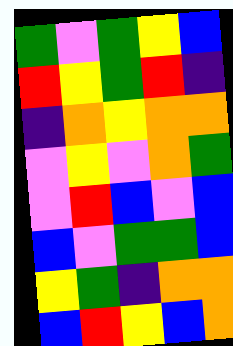[["green", "violet", "green", "yellow", "blue"], ["red", "yellow", "green", "red", "indigo"], ["indigo", "orange", "yellow", "orange", "orange"], ["violet", "yellow", "violet", "orange", "green"], ["violet", "red", "blue", "violet", "blue"], ["blue", "violet", "green", "green", "blue"], ["yellow", "green", "indigo", "orange", "orange"], ["blue", "red", "yellow", "blue", "orange"]]